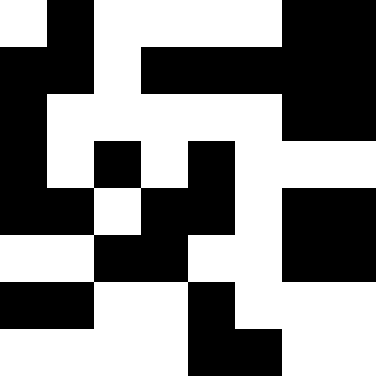[["white", "black", "white", "white", "white", "white", "black", "black"], ["black", "black", "white", "black", "black", "black", "black", "black"], ["black", "white", "white", "white", "white", "white", "black", "black"], ["black", "white", "black", "white", "black", "white", "white", "white"], ["black", "black", "white", "black", "black", "white", "black", "black"], ["white", "white", "black", "black", "white", "white", "black", "black"], ["black", "black", "white", "white", "black", "white", "white", "white"], ["white", "white", "white", "white", "black", "black", "white", "white"]]